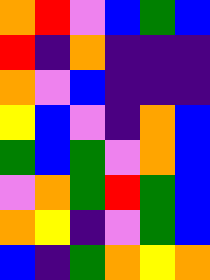[["orange", "red", "violet", "blue", "green", "blue"], ["red", "indigo", "orange", "indigo", "indigo", "indigo"], ["orange", "violet", "blue", "indigo", "indigo", "indigo"], ["yellow", "blue", "violet", "indigo", "orange", "blue"], ["green", "blue", "green", "violet", "orange", "blue"], ["violet", "orange", "green", "red", "green", "blue"], ["orange", "yellow", "indigo", "violet", "green", "blue"], ["blue", "indigo", "green", "orange", "yellow", "orange"]]